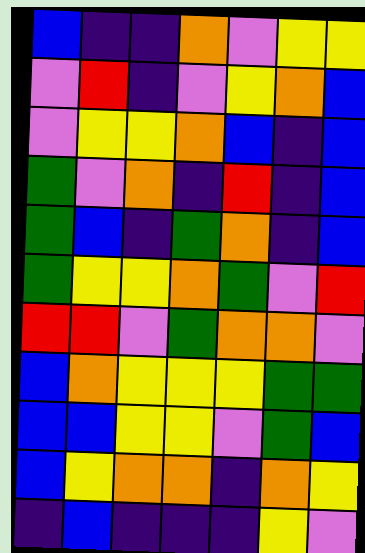[["blue", "indigo", "indigo", "orange", "violet", "yellow", "yellow"], ["violet", "red", "indigo", "violet", "yellow", "orange", "blue"], ["violet", "yellow", "yellow", "orange", "blue", "indigo", "blue"], ["green", "violet", "orange", "indigo", "red", "indigo", "blue"], ["green", "blue", "indigo", "green", "orange", "indigo", "blue"], ["green", "yellow", "yellow", "orange", "green", "violet", "red"], ["red", "red", "violet", "green", "orange", "orange", "violet"], ["blue", "orange", "yellow", "yellow", "yellow", "green", "green"], ["blue", "blue", "yellow", "yellow", "violet", "green", "blue"], ["blue", "yellow", "orange", "orange", "indigo", "orange", "yellow"], ["indigo", "blue", "indigo", "indigo", "indigo", "yellow", "violet"]]